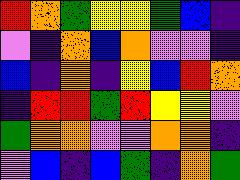[["red", "orange", "green", "yellow", "yellow", "green", "blue", "indigo"], ["violet", "indigo", "orange", "blue", "orange", "violet", "violet", "indigo"], ["blue", "indigo", "orange", "indigo", "yellow", "blue", "red", "orange"], ["indigo", "red", "red", "green", "red", "yellow", "yellow", "violet"], ["green", "orange", "orange", "violet", "violet", "orange", "orange", "indigo"], ["violet", "blue", "indigo", "blue", "green", "indigo", "orange", "green"]]